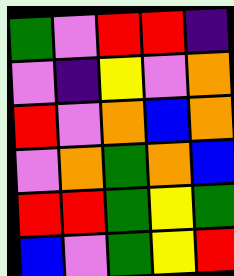[["green", "violet", "red", "red", "indigo"], ["violet", "indigo", "yellow", "violet", "orange"], ["red", "violet", "orange", "blue", "orange"], ["violet", "orange", "green", "orange", "blue"], ["red", "red", "green", "yellow", "green"], ["blue", "violet", "green", "yellow", "red"]]